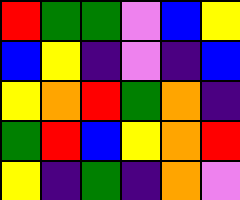[["red", "green", "green", "violet", "blue", "yellow"], ["blue", "yellow", "indigo", "violet", "indigo", "blue"], ["yellow", "orange", "red", "green", "orange", "indigo"], ["green", "red", "blue", "yellow", "orange", "red"], ["yellow", "indigo", "green", "indigo", "orange", "violet"]]